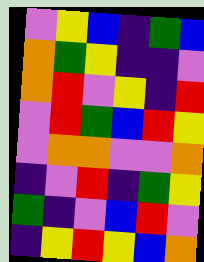[["violet", "yellow", "blue", "indigo", "green", "blue"], ["orange", "green", "yellow", "indigo", "indigo", "violet"], ["orange", "red", "violet", "yellow", "indigo", "red"], ["violet", "red", "green", "blue", "red", "yellow"], ["violet", "orange", "orange", "violet", "violet", "orange"], ["indigo", "violet", "red", "indigo", "green", "yellow"], ["green", "indigo", "violet", "blue", "red", "violet"], ["indigo", "yellow", "red", "yellow", "blue", "orange"]]